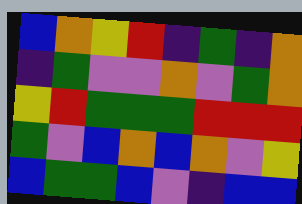[["blue", "orange", "yellow", "red", "indigo", "green", "indigo", "orange"], ["indigo", "green", "violet", "violet", "orange", "violet", "green", "orange"], ["yellow", "red", "green", "green", "green", "red", "red", "red"], ["green", "violet", "blue", "orange", "blue", "orange", "violet", "yellow"], ["blue", "green", "green", "blue", "violet", "indigo", "blue", "blue"]]